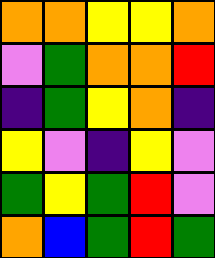[["orange", "orange", "yellow", "yellow", "orange"], ["violet", "green", "orange", "orange", "red"], ["indigo", "green", "yellow", "orange", "indigo"], ["yellow", "violet", "indigo", "yellow", "violet"], ["green", "yellow", "green", "red", "violet"], ["orange", "blue", "green", "red", "green"]]